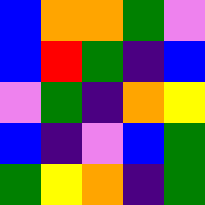[["blue", "orange", "orange", "green", "violet"], ["blue", "red", "green", "indigo", "blue"], ["violet", "green", "indigo", "orange", "yellow"], ["blue", "indigo", "violet", "blue", "green"], ["green", "yellow", "orange", "indigo", "green"]]